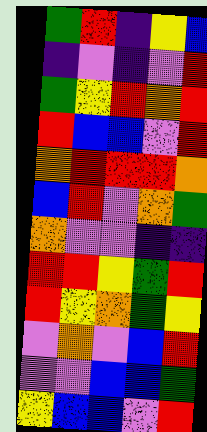[["green", "red", "indigo", "yellow", "blue"], ["indigo", "violet", "indigo", "violet", "red"], ["green", "yellow", "red", "orange", "red"], ["red", "blue", "blue", "violet", "red"], ["orange", "red", "red", "red", "orange"], ["blue", "red", "violet", "orange", "green"], ["orange", "violet", "violet", "indigo", "indigo"], ["red", "red", "yellow", "green", "red"], ["red", "yellow", "orange", "green", "yellow"], ["violet", "orange", "violet", "blue", "red"], ["violet", "violet", "blue", "blue", "green"], ["yellow", "blue", "blue", "violet", "red"]]